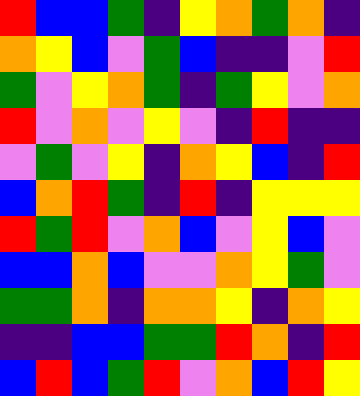[["red", "blue", "blue", "green", "indigo", "yellow", "orange", "green", "orange", "indigo"], ["orange", "yellow", "blue", "violet", "green", "blue", "indigo", "indigo", "violet", "red"], ["green", "violet", "yellow", "orange", "green", "indigo", "green", "yellow", "violet", "orange"], ["red", "violet", "orange", "violet", "yellow", "violet", "indigo", "red", "indigo", "indigo"], ["violet", "green", "violet", "yellow", "indigo", "orange", "yellow", "blue", "indigo", "red"], ["blue", "orange", "red", "green", "indigo", "red", "indigo", "yellow", "yellow", "yellow"], ["red", "green", "red", "violet", "orange", "blue", "violet", "yellow", "blue", "violet"], ["blue", "blue", "orange", "blue", "violet", "violet", "orange", "yellow", "green", "violet"], ["green", "green", "orange", "indigo", "orange", "orange", "yellow", "indigo", "orange", "yellow"], ["indigo", "indigo", "blue", "blue", "green", "green", "red", "orange", "indigo", "red"], ["blue", "red", "blue", "green", "red", "violet", "orange", "blue", "red", "yellow"]]